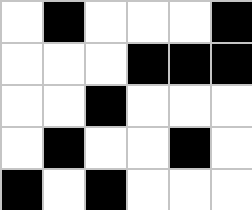[["white", "black", "white", "white", "white", "black"], ["white", "white", "white", "black", "black", "black"], ["white", "white", "black", "white", "white", "white"], ["white", "black", "white", "white", "black", "white"], ["black", "white", "black", "white", "white", "white"]]